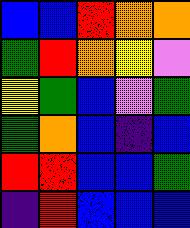[["blue", "blue", "red", "orange", "orange"], ["green", "red", "orange", "yellow", "violet"], ["yellow", "green", "blue", "violet", "green"], ["green", "orange", "blue", "indigo", "blue"], ["red", "red", "blue", "blue", "green"], ["indigo", "red", "blue", "blue", "blue"]]